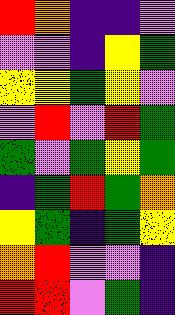[["red", "orange", "indigo", "indigo", "violet"], ["violet", "violet", "indigo", "yellow", "green"], ["yellow", "yellow", "green", "yellow", "violet"], ["violet", "red", "violet", "red", "green"], ["green", "violet", "green", "yellow", "green"], ["indigo", "green", "red", "green", "orange"], ["yellow", "green", "indigo", "green", "yellow"], ["orange", "red", "violet", "violet", "indigo"], ["red", "red", "violet", "green", "indigo"]]